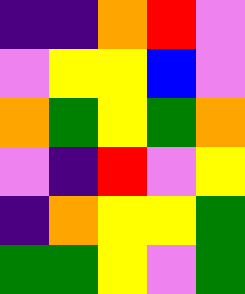[["indigo", "indigo", "orange", "red", "violet"], ["violet", "yellow", "yellow", "blue", "violet"], ["orange", "green", "yellow", "green", "orange"], ["violet", "indigo", "red", "violet", "yellow"], ["indigo", "orange", "yellow", "yellow", "green"], ["green", "green", "yellow", "violet", "green"]]